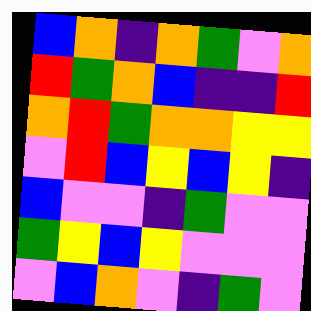[["blue", "orange", "indigo", "orange", "green", "violet", "orange"], ["red", "green", "orange", "blue", "indigo", "indigo", "red"], ["orange", "red", "green", "orange", "orange", "yellow", "yellow"], ["violet", "red", "blue", "yellow", "blue", "yellow", "indigo"], ["blue", "violet", "violet", "indigo", "green", "violet", "violet"], ["green", "yellow", "blue", "yellow", "violet", "violet", "violet"], ["violet", "blue", "orange", "violet", "indigo", "green", "violet"]]